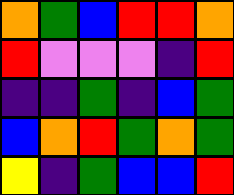[["orange", "green", "blue", "red", "red", "orange"], ["red", "violet", "violet", "violet", "indigo", "red"], ["indigo", "indigo", "green", "indigo", "blue", "green"], ["blue", "orange", "red", "green", "orange", "green"], ["yellow", "indigo", "green", "blue", "blue", "red"]]